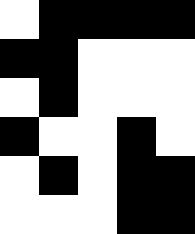[["white", "black", "black", "black", "black"], ["black", "black", "white", "white", "white"], ["white", "black", "white", "white", "white"], ["black", "white", "white", "black", "white"], ["white", "black", "white", "black", "black"], ["white", "white", "white", "black", "black"]]